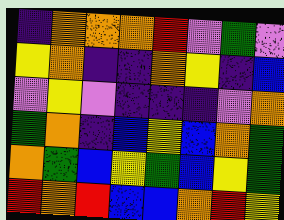[["indigo", "orange", "orange", "orange", "red", "violet", "green", "violet"], ["yellow", "orange", "indigo", "indigo", "orange", "yellow", "indigo", "blue"], ["violet", "yellow", "violet", "indigo", "indigo", "indigo", "violet", "orange"], ["green", "orange", "indigo", "blue", "yellow", "blue", "orange", "green"], ["orange", "green", "blue", "yellow", "green", "blue", "yellow", "green"], ["red", "orange", "red", "blue", "blue", "orange", "red", "yellow"]]